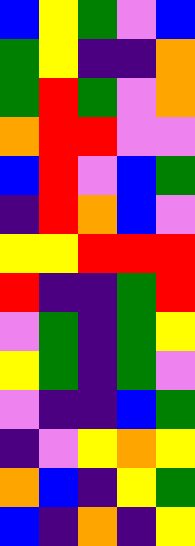[["blue", "yellow", "green", "violet", "blue"], ["green", "yellow", "indigo", "indigo", "orange"], ["green", "red", "green", "violet", "orange"], ["orange", "red", "red", "violet", "violet"], ["blue", "red", "violet", "blue", "green"], ["indigo", "red", "orange", "blue", "violet"], ["yellow", "yellow", "red", "red", "red"], ["red", "indigo", "indigo", "green", "red"], ["violet", "green", "indigo", "green", "yellow"], ["yellow", "green", "indigo", "green", "violet"], ["violet", "indigo", "indigo", "blue", "green"], ["indigo", "violet", "yellow", "orange", "yellow"], ["orange", "blue", "indigo", "yellow", "green"], ["blue", "indigo", "orange", "indigo", "yellow"]]